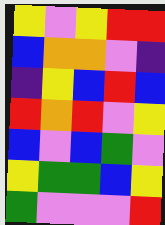[["yellow", "violet", "yellow", "red", "red"], ["blue", "orange", "orange", "violet", "indigo"], ["indigo", "yellow", "blue", "red", "blue"], ["red", "orange", "red", "violet", "yellow"], ["blue", "violet", "blue", "green", "violet"], ["yellow", "green", "green", "blue", "yellow"], ["green", "violet", "violet", "violet", "red"]]